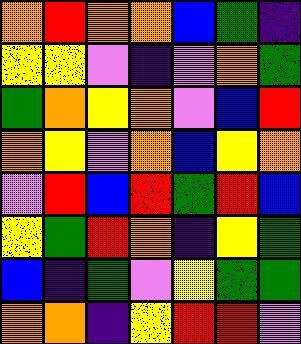[["orange", "red", "orange", "orange", "blue", "green", "indigo"], ["yellow", "yellow", "violet", "indigo", "violet", "orange", "green"], ["green", "orange", "yellow", "orange", "violet", "blue", "red"], ["orange", "yellow", "violet", "orange", "blue", "yellow", "orange"], ["violet", "red", "blue", "red", "green", "red", "blue"], ["yellow", "green", "red", "orange", "indigo", "yellow", "green"], ["blue", "indigo", "green", "violet", "yellow", "green", "green"], ["orange", "orange", "indigo", "yellow", "red", "red", "violet"]]